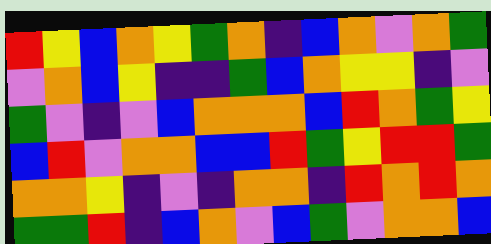[["red", "yellow", "blue", "orange", "yellow", "green", "orange", "indigo", "blue", "orange", "violet", "orange", "green"], ["violet", "orange", "blue", "yellow", "indigo", "indigo", "green", "blue", "orange", "yellow", "yellow", "indigo", "violet"], ["green", "violet", "indigo", "violet", "blue", "orange", "orange", "orange", "blue", "red", "orange", "green", "yellow"], ["blue", "red", "violet", "orange", "orange", "blue", "blue", "red", "green", "yellow", "red", "red", "green"], ["orange", "orange", "yellow", "indigo", "violet", "indigo", "orange", "orange", "indigo", "red", "orange", "red", "orange"], ["green", "green", "red", "indigo", "blue", "orange", "violet", "blue", "green", "violet", "orange", "orange", "blue"]]